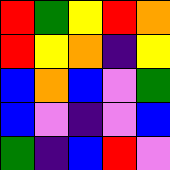[["red", "green", "yellow", "red", "orange"], ["red", "yellow", "orange", "indigo", "yellow"], ["blue", "orange", "blue", "violet", "green"], ["blue", "violet", "indigo", "violet", "blue"], ["green", "indigo", "blue", "red", "violet"]]